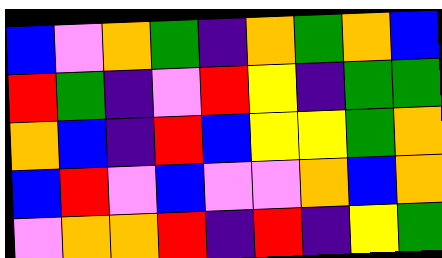[["blue", "violet", "orange", "green", "indigo", "orange", "green", "orange", "blue"], ["red", "green", "indigo", "violet", "red", "yellow", "indigo", "green", "green"], ["orange", "blue", "indigo", "red", "blue", "yellow", "yellow", "green", "orange"], ["blue", "red", "violet", "blue", "violet", "violet", "orange", "blue", "orange"], ["violet", "orange", "orange", "red", "indigo", "red", "indigo", "yellow", "green"]]